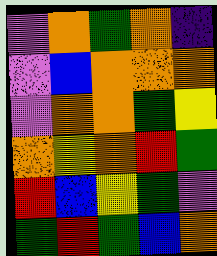[["violet", "orange", "green", "orange", "indigo"], ["violet", "blue", "orange", "orange", "orange"], ["violet", "orange", "orange", "green", "yellow"], ["orange", "yellow", "orange", "red", "green"], ["red", "blue", "yellow", "green", "violet"], ["green", "red", "green", "blue", "orange"]]